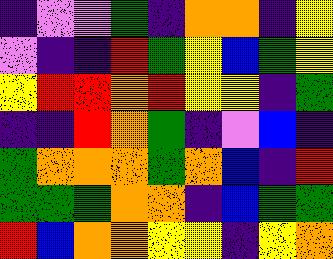[["indigo", "violet", "violet", "green", "indigo", "orange", "orange", "indigo", "yellow"], ["violet", "indigo", "indigo", "red", "green", "yellow", "blue", "green", "yellow"], ["yellow", "red", "red", "orange", "red", "yellow", "yellow", "indigo", "green"], ["indigo", "indigo", "red", "orange", "green", "indigo", "violet", "blue", "indigo"], ["green", "orange", "orange", "orange", "green", "orange", "blue", "indigo", "red"], ["green", "green", "green", "orange", "orange", "indigo", "blue", "green", "green"], ["red", "blue", "orange", "orange", "yellow", "yellow", "indigo", "yellow", "orange"]]